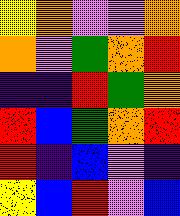[["yellow", "orange", "violet", "violet", "orange"], ["orange", "violet", "green", "orange", "red"], ["indigo", "indigo", "red", "green", "orange"], ["red", "blue", "green", "orange", "red"], ["red", "indigo", "blue", "violet", "indigo"], ["yellow", "blue", "red", "violet", "blue"]]